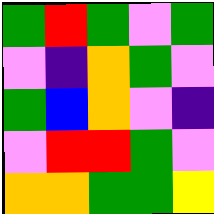[["green", "red", "green", "violet", "green"], ["violet", "indigo", "orange", "green", "violet"], ["green", "blue", "orange", "violet", "indigo"], ["violet", "red", "red", "green", "violet"], ["orange", "orange", "green", "green", "yellow"]]